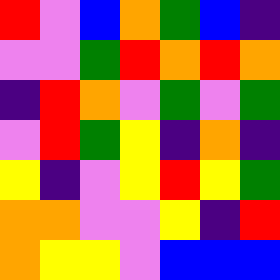[["red", "violet", "blue", "orange", "green", "blue", "indigo"], ["violet", "violet", "green", "red", "orange", "red", "orange"], ["indigo", "red", "orange", "violet", "green", "violet", "green"], ["violet", "red", "green", "yellow", "indigo", "orange", "indigo"], ["yellow", "indigo", "violet", "yellow", "red", "yellow", "green"], ["orange", "orange", "violet", "violet", "yellow", "indigo", "red"], ["orange", "yellow", "yellow", "violet", "blue", "blue", "blue"]]